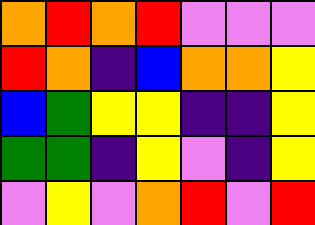[["orange", "red", "orange", "red", "violet", "violet", "violet"], ["red", "orange", "indigo", "blue", "orange", "orange", "yellow"], ["blue", "green", "yellow", "yellow", "indigo", "indigo", "yellow"], ["green", "green", "indigo", "yellow", "violet", "indigo", "yellow"], ["violet", "yellow", "violet", "orange", "red", "violet", "red"]]